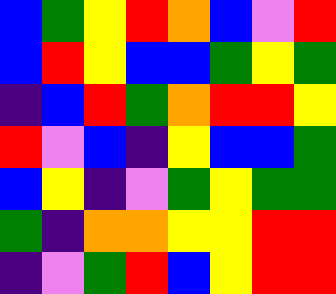[["blue", "green", "yellow", "red", "orange", "blue", "violet", "red"], ["blue", "red", "yellow", "blue", "blue", "green", "yellow", "green"], ["indigo", "blue", "red", "green", "orange", "red", "red", "yellow"], ["red", "violet", "blue", "indigo", "yellow", "blue", "blue", "green"], ["blue", "yellow", "indigo", "violet", "green", "yellow", "green", "green"], ["green", "indigo", "orange", "orange", "yellow", "yellow", "red", "red"], ["indigo", "violet", "green", "red", "blue", "yellow", "red", "red"]]